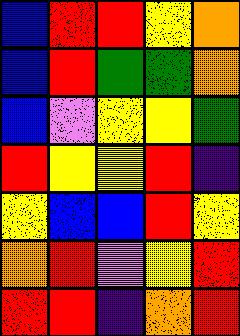[["blue", "red", "red", "yellow", "orange"], ["blue", "red", "green", "green", "orange"], ["blue", "violet", "yellow", "yellow", "green"], ["red", "yellow", "yellow", "red", "indigo"], ["yellow", "blue", "blue", "red", "yellow"], ["orange", "red", "violet", "yellow", "red"], ["red", "red", "indigo", "orange", "red"]]